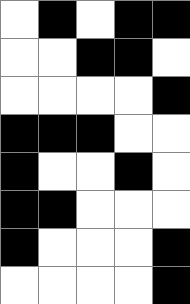[["white", "black", "white", "black", "black"], ["white", "white", "black", "black", "white"], ["white", "white", "white", "white", "black"], ["black", "black", "black", "white", "white"], ["black", "white", "white", "black", "white"], ["black", "black", "white", "white", "white"], ["black", "white", "white", "white", "black"], ["white", "white", "white", "white", "black"]]